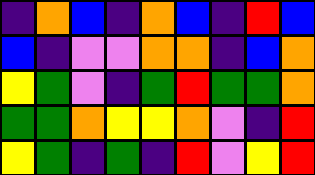[["indigo", "orange", "blue", "indigo", "orange", "blue", "indigo", "red", "blue"], ["blue", "indigo", "violet", "violet", "orange", "orange", "indigo", "blue", "orange"], ["yellow", "green", "violet", "indigo", "green", "red", "green", "green", "orange"], ["green", "green", "orange", "yellow", "yellow", "orange", "violet", "indigo", "red"], ["yellow", "green", "indigo", "green", "indigo", "red", "violet", "yellow", "red"]]